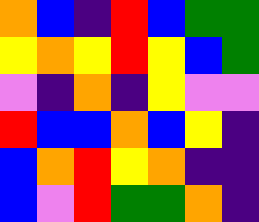[["orange", "blue", "indigo", "red", "blue", "green", "green"], ["yellow", "orange", "yellow", "red", "yellow", "blue", "green"], ["violet", "indigo", "orange", "indigo", "yellow", "violet", "violet"], ["red", "blue", "blue", "orange", "blue", "yellow", "indigo"], ["blue", "orange", "red", "yellow", "orange", "indigo", "indigo"], ["blue", "violet", "red", "green", "green", "orange", "indigo"]]